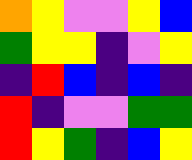[["orange", "yellow", "violet", "violet", "yellow", "blue"], ["green", "yellow", "yellow", "indigo", "violet", "yellow"], ["indigo", "red", "blue", "indigo", "blue", "indigo"], ["red", "indigo", "violet", "violet", "green", "green"], ["red", "yellow", "green", "indigo", "blue", "yellow"]]